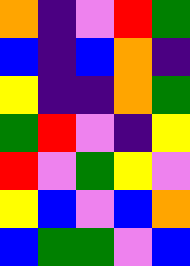[["orange", "indigo", "violet", "red", "green"], ["blue", "indigo", "blue", "orange", "indigo"], ["yellow", "indigo", "indigo", "orange", "green"], ["green", "red", "violet", "indigo", "yellow"], ["red", "violet", "green", "yellow", "violet"], ["yellow", "blue", "violet", "blue", "orange"], ["blue", "green", "green", "violet", "blue"]]